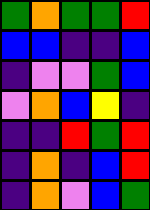[["green", "orange", "green", "green", "red"], ["blue", "blue", "indigo", "indigo", "blue"], ["indigo", "violet", "violet", "green", "blue"], ["violet", "orange", "blue", "yellow", "indigo"], ["indigo", "indigo", "red", "green", "red"], ["indigo", "orange", "indigo", "blue", "red"], ["indigo", "orange", "violet", "blue", "green"]]